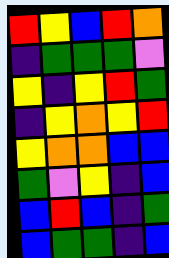[["red", "yellow", "blue", "red", "orange"], ["indigo", "green", "green", "green", "violet"], ["yellow", "indigo", "yellow", "red", "green"], ["indigo", "yellow", "orange", "yellow", "red"], ["yellow", "orange", "orange", "blue", "blue"], ["green", "violet", "yellow", "indigo", "blue"], ["blue", "red", "blue", "indigo", "green"], ["blue", "green", "green", "indigo", "blue"]]